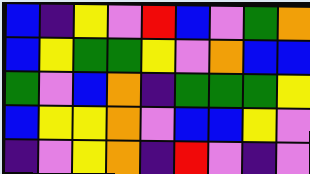[["blue", "indigo", "yellow", "violet", "red", "blue", "violet", "green", "orange"], ["blue", "yellow", "green", "green", "yellow", "violet", "orange", "blue", "blue"], ["green", "violet", "blue", "orange", "indigo", "green", "green", "green", "yellow"], ["blue", "yellow", "yellow", "orange", "violet", "blue", "blue", "yellow", "violet"], ["indigo", "violet", "yellow", "orange", "indigo", "red", "violet", "indigo", "violet"]]